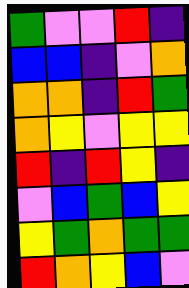[["green", "violet", "violet", "red", "indigo"], ["blue", "blue", "indigo", "violet", "orange"], ["orange", "orange", "indigo", "red", "green"], ["orange", "yellow", "violet", "yellow", "yellow"], ["red", "indigo", "red", "yellow", "indigo"], ["violet", "blue", "green", "blue", "yellow"], ["yellow", "green", "orange", "green", "green"], ["red", "orange", "yellow", "blue", "violet"]]